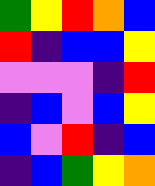[["green", "yellow", "red", "orange", "blue"], ["red", "indigo", "blue", "blue", "yellow"], ["violet", "violet", "violet", "indigo", "red"], ["indigo", "blue", "violet", "blue", "yellow"], ["blue", "violet", "red", "indigo", "blue"], ["indigo", "blue", "green", "yellow", "orange"]]